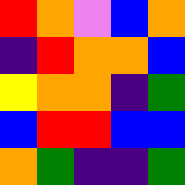[["red", "orange", "violet", "blue", "orange"], ["indigo", "red", "orange", "orange", "blue"], ["yellow", "orange", "orange", "indigo", "green"], ["blue", "red", "red", "blue", "blue"], ["orange", "green", "indigo", "indigo", "green"]]